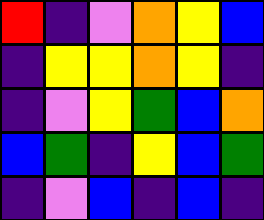[["red", "indigo", "violet", "orange", "yellow", "blue"], ["indigo", "yellow", "yellow", "orange", "yellow", "indigo"], ["indigo", "violet", "yellow", "green", "blue", "orange"], ["blue", "green", "indigo", "yellow", "blue", "green"], ["indigo", "violet", "blue", "indigo", "blue", "indigo"]]